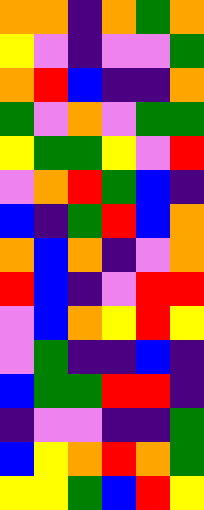[["orange", "orange", "indigo", "orange", "green", "orange"], ["yellow", "violet", "indigo", "violet", "violet", "green"], ["orange", "red", "blue", "indigo", "indigo", "orange"], ["green", "violet", "orange", "violet", "green", "green"], ["yellow", "green", "green", "yellow", "violet", "red"], ["violet", "orange", "red", "green", "blue", "indigo"], ["blue", "indigo", "green", "red", "blue", "orange"], ["orange", "blue", "orange", "indigo", "violet", "orange"], ["red", "blue", "indigo", "violet", "red", "red"], ["violet", "blue", "orange", "yellow", "red", "yellow"], ["violet", "green", "indigo", "indigo", "blue", "indigo"], ["blue", "green", "green", "red", "red", "indigo"], ["indigo", "violet", "violet", "indigo", "indigo", "green"], ["blue", "yellow", "orange", "red", "orange", "green"], ["yellow", "yellow", "green", "blue", "red", "yellow"]]